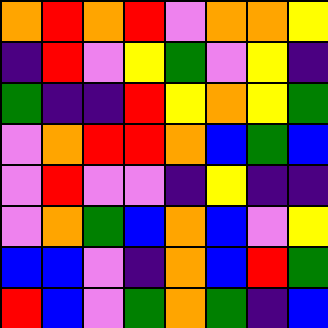[["orange", "red", "orange", "red", "violet", "orange", "orange", "yellow"], ["indigo", "red", "violet", "yellow", "green", "violet", "yellow", "indigo"], ["green", "indigo", "indigo", "red", "yellow", "orange", "yellow", "green"], ["violet", "orange", "red", "red", "orange", "blue", "green", "blue"], ["violet", "red", "violet", "violet", "indigo", "yellow", "indigo", "indigo"], ["violet", "orange", "green", "blue", "orange", "blue", "violet", "yellow"], ["blue", "blue", "violet", "indigo", "orange", "blue", "red", "green"], ["red", "blue", "violet", "green", "orange", "green", "indigo", "blue"]]